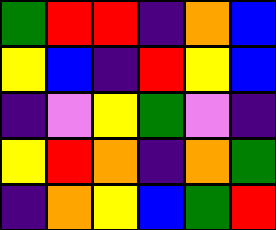[["green", "red", "red", "indigo", "orange", "blue"], ["yellow", "blue", "indigo", "red", "yellow", "blue"], ["indigo", "violet", "yellow", "green", "violet", "indigo"], ["yellow", "red", "orange", "indigo", "orange", "green"], ["indigo", "orange", "yellow", "blue", "green", "red"]]